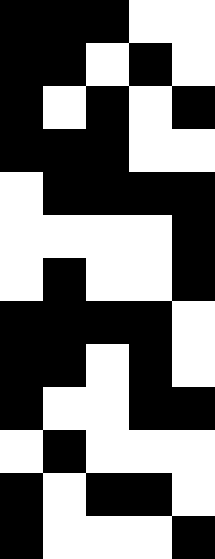[["black", "black", "black", "white", "white"], ["black", "black", "white", "black", "white"], ["black", "white", "black", "white", "black"], ["black", "black", "black", "white", "white"], ["white", "black", "black", "black", "black"], ["white", "white", "white", "white", "black"], ["white", "black", "white", "white", "black"], ["black", "black", "black", "black", "white"], ["black", "black", "white", "black", "white"], ["black", "white", "white", "black", "black"], ["white", "black", "white", "white", "white"], ["black", "white", "black", "black", "white"], ["black", "white", "white", "white", "black"]]